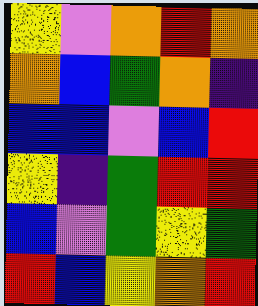[["yellow", "violet", "orange", "red", "orange"], ["orange", "blue", "green", "orange", "indigo"], ["blue", "blue", "violet", "blue", "red"], ["yellow", "indigo", "green", "red", "red"], ["blue", "violet", "green", "yellow", "green"], ["red", "blue", "yellow", "orange", "red"]]